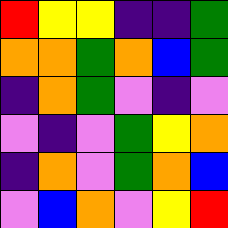[["red", "yellow", "yellow", "indigo", "indigo", "green"], ["orange", "orange", "green", "orange", "blue", "green"], ["indigo", "orange", "green", "violet", "indigo", "violet"], ["violet", "indigo", "violet", "green", "yellow", "orange"], ["indigo", "orange", "violet", "green", "orange", "blue"], ["violet", "blue", "orange", "violet", "yellow", "red"]]